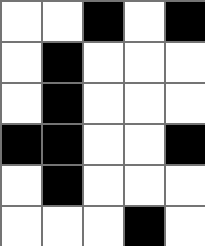[["white", "white", "black", "white", "black"], ["white", "black", "white", "white", "white"], ["white", "black", "white", "white", "white"], ["black", "black", "white", "white", "black"], ["white", "black", "white", "white", "white"], ["white", "white", "white", "black", "white"]]